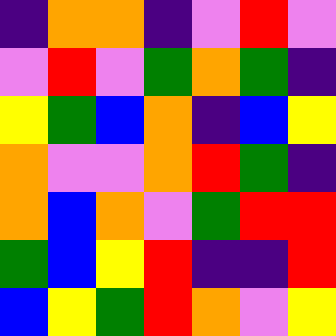[["indigo", "orange", "orange", "indigo", "violet", "red", "violet"], ["violet", "red", "violet", "green", "orange", "green", "indigo"], ["yellow", "green", "blue", "orange", "indigo", "blue", "yellow"], ["orange", "violet", "violet", "orange", "red", "green", "indigo"], ["orange", "blue", "orange", "violet", "green", "red", "red"], ["green", "blue", "yellow", "red", "indigo", "indigo", "red"], ["blue", "yellow", "green", "red", "orange", "violet", "yellow"]]